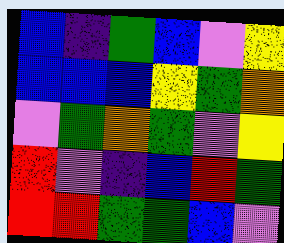[["blue", "indigo", "green", "blue", "violet", "yellow"], ["blue", "blue", "blue", "yellow", "green", "orange"], ["violet", "green", "orange", "green", "violet", "yellow"], ["red", "violet", "indigo", "blue", "red", "green"], ["red", "red", "green", "green", "blue", "violet"]]